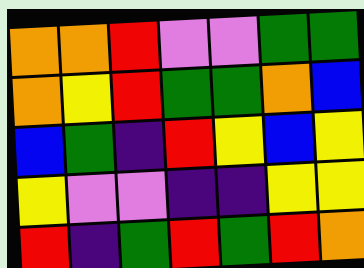[["orange", "orange", "red", "violet", "violet", "green", "green"], ["orange", "yellow", "red", "green", "green", "orange", "blue"], ["blue", "green", "indigo", "red", "yellow", "blue", "yellow"], ["yellow", "violet", "violet", "indigo", "indigo", "yellow", "yellow"], ["red", "indigo", "green", "red", "green", "red", "orange"]]